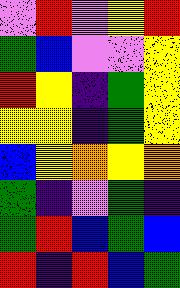[["violet", "red", "violet", "yellow", "red"], ["green", "blue", "violet", "violet", "yellow"], ["red", "yellow", "indigo", "green", "yellow"], ["yellow", "yellow", "indigo", "green", "yellow"], ["blue", "yellow", "orange", "yellow", "orange"], ["green", "indigo", "violet", "green", "indigo"], ["green", "red", "blue", "green", "blue"], ["red", "indigo", "red", "blue", "green"]]